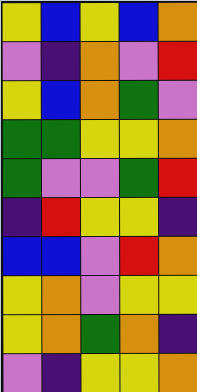[["yellow", "blue", "yellow", "blue", "orange"], ["violet", "indigo", "orange", "violet", "red"], ["yellow", "blue", "orange", "green", "violet"], ["green", "green", "yellow", "yellow", "orange"], ["green", "violet", "violet", "green", "red"], ["indigo", "red", "yellow", "yellow", "indigo"], ["blue", "blue", "violet", "red", "orange"], ["yellow", "orange", "violet", "yellow", "yellow"], ["yellow", "orange", "green", "orange", "indigo"], ["violet", "indigo", "yellow", "yellow", "orange"]]